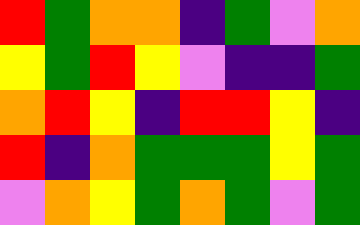[["red", "green", "orange", "orange", "indigo", "green", "violet", "orange"], ["yellow", "green", "red", "yellow", "violet", "indigo", "indigo", "green"], ["orange", "red", "yellow", "indigo", "red", "red", "yellow", "indigo"], ["red", "indigo", "orange", "green", "green", "green", "yellow", "green"], ["violet", "orange", "yellow", "green", "orange", "green", "violet", "green"]]